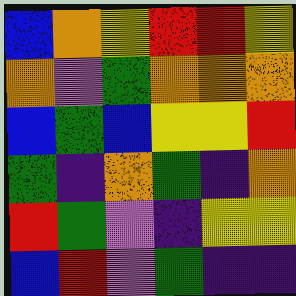[["blue", "orange", "yellow", "red", "red", "yellow"], ["orange", "violet", "green", "orange", "orange", "orange"], ["blue", "green", "blue", "yellow", "yellow", "red"], ["green", "indigo", "orange", "green", "indigo", "orange"], ["red", "green", "violet", "indigo", "yellow", "yellow"], ["blue", "red", "violet", "green", "indigo", "indigo"]]